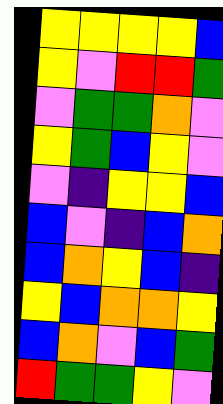[["yellow", "yellow", "yellow", "yellow", "blue"], ["yellow", "violet", "red", "red", "green"], ["violet", "green", "green", "orange", "violet"], ["yellow", "green", "blue", "yellow", "violet"], ["violet", "indigo", "yellow", "yellow", "blue"], ["blue", "violet", "indigo", "blue", "orange"], ["blue", "orange", "yellow", "blue", "indigo"], ["yellow", "blue", "orange", "orange", "yellow"], ["blue", "orange", "violet", "blue", "green"], ["red", "green", "green", "yellow", "violet"]]